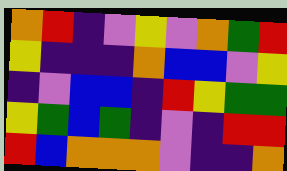[["orange", "red", "indigo", "violet", "yellow", "violet", "orange", "green", "red"], ["yellow", "indigo", "indigo", "indigo", "orange", "blue", "blue", "violet", "yellow"], ["indigo", "violet", "blue", "blue", "indigo", "red", "yellow", "green", "green"], ["yellow", "green", "blue", "green", "indigo", "violet", "indigo", "red", "red"], ["red", "blue", "orange", "orange", "orange", "violet", "indigo", "indigo", "orange"]]